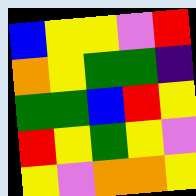[["blue", "yellow", "yellow", "violet", "red"], ["orange", "yellow", "green", "green", "indigo"], ["green", "green", "blue", "red", "yellow"], ["red", "yellow", "green", "yellow", "violet"], ["yellow", "violet", "orange", "orange", "yellow"]]